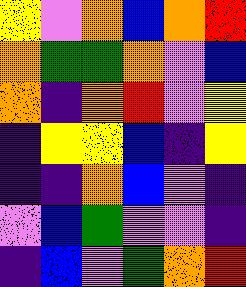[["yellow", "violet", "orange", "blue", "orange", "red"], ["orange", "green", "green", "orange", "violet", "blue"], ["orange", "indigo", "orange", "red", "violet", "yellow"], ["indigo", "yellow", "yellow", "blue", "indigo", "yellow"], ["indigo", "indigo", "orange", "blue", "violet", "indigo"], ["violet", "blue", "green", "violet", "violet", "indigo"], ["indigo", "blue", "violet", "green", "orange", "red"]]